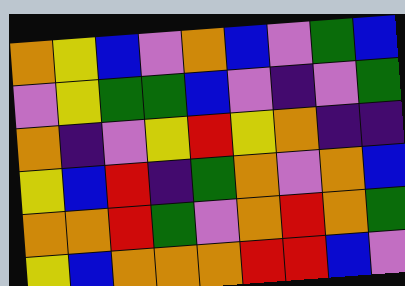[["orange", "yellow", "blue", "violet", "orange", "blue", "violet", "green", "blue"], ["violet", "yellow", "green", "green", "blue", "violet", "indigo", "violet", "green"], ["orange", "indigo", "violet", "yellow", "red", "yellow", "orange", "indigo", "indigo"], ["yellow", "blue", "red", "indigo", "green", "orange", "violet", "orange", "blue"], ["orange", "orange", "red", "green", "violet", "orange", "red", "orange", "green"], ["yellow", "blue", "orange", "orange", "orange", "red", "red", "blue", "violet"]]